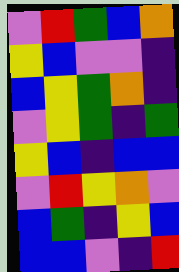[["violet", "red", "green", "blue", "orange"], ["yellow", "blue", "violet", "violet", "indigo"], ["blue", "yellow", "green", "orange", "indigo"], ["violet", "yellow", "green", "indigo", "green"], ["yellow", "blue", "indigo", "blue", "blue"], ["violet", "red", "yellow", "orange", "violet"], ["blue", "green", "indigo", "yellow", "blue"], ["blue", "blue", "violet", "indigo", "red"]]